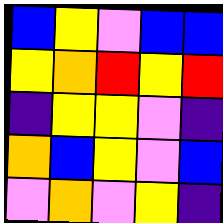[["blue", "yellow", "violet", "blue", "blue"], ["yellow", "orange", "red", "yellow", "red"], ["indigo", "yellow", "yellow", "violet", "indigo"], ["orange", "blue", "yellow", "violet", "blue"], ["violet", "orange", "violet", "yellow", "indigo"]]